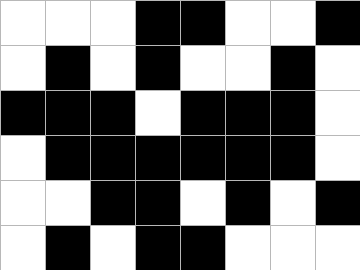[["white", "white", "white", "black", "black", "white", "white", "black"], ["white", "black", "white", "black", "white", "white", "black", "white"], ["black", "black", "black", "white", "black", "black", "black", "white"], ["white", "black", "black", "black", "black", "black", "black", "white"], ["white", "white", "black", "black", "white", "black", "white", "black"], ["white", "black", "white", "black", "black", "white", "white", "white"]]